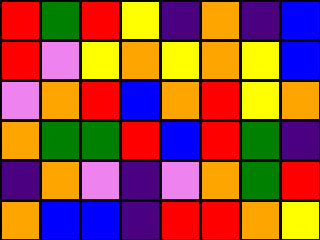[["red", "green", "red", "yellow", "indigo", "orange", "indigo", "blue"], ["red", "violet", "yellow", "orange", "yellow", "orange", "yellow", "blue"], ["violet", "orange", "red", "blue", "orange", "red", "yellow", "orange"], ["orange", "green", "green", "red", "blue", "red", "green", "indigo"], ["indigo", "orange", "violet", "indigo", "violet", "orange", "green", "red"], ["orange", "blue", "blue", "indigo", "red", "red", "orange", "yellow"]]